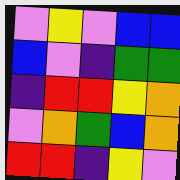[["violet", "yellow", "violet", "blue", "blue"], ["blue", "violet", "indigo", "green", "green"], ["indigo", "red", "red", "yellow", "orange"], ["violet", "orange", "green", "blue", "orange"], ["red", "red", "indigo", "yellow", "violet"]]